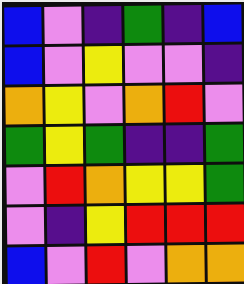[["blue", "violet", "indigo", "green", "indigo", "blue"], ["blue", "violet", "yellow", "violet", "violet", "indigo"], ["orange", "yellow", "violet", "orange", "red", "violet"], ["green", "yellow", "green", "indigo", "indigo", "green"], ["violet", "red", "orange", "yellow", "yellow", "green"], ["violet", "indigo", "yellow", "red", "red", "red"], ["blue", "violet", "red", "violet", "orange", "orange"]]